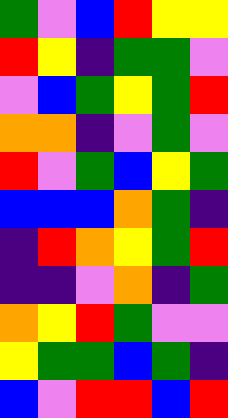[["green", "violet", "blue", "red", "yellow", "yellow"], ["red", "yellow", "indigo", "green", "green", "violet"], ["violet", "blue", "green", "yellow", "green", "red"], ["orange", "orange", "indigo", "violet", "green", "violet"], ["red", "violet", "green", "blue", "yellow", "green"], ["blue", "blue", "blue", "orange", "green", "indigo"], ["indigo", "red", "orange", "yellow", "green", "red"], ["indigo", "indigo", "violet", "orange", "indigo", "green"], ["orange", "yellow", "red", "green", "violet", "violet"], ["yellow", "green", "green", "blue", "green", "indigo"], ["blue", "violet", "red", "red", "blue", "red"]]